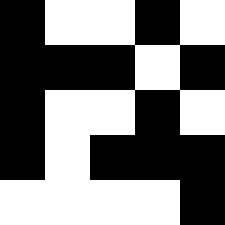[["black", "white", "white", "black", "white"], ["black", "black", "black", "white", "black"], ["black", "white", "white", "black", "white"], ["black", "white", "black", "black", "black"], ["white", "white", "white", "white", "black"]]